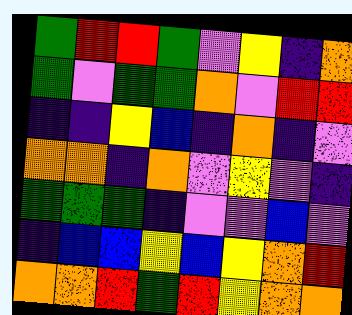[["green", "red", "red", "green", "violet", "yellow", "indigo", "orange"], ["green", "violet", "green", "green", "orange", "violet", "red", "red"], ["indigo", "indigo", "yellow", "blue", "indigo", "orange", "indigo", "violet"], ["orange", "orange", "indigo", "orange", "violet", "yellow", "violet", "indigo"], ["green", "green", "green", "indigo", "violet", "violet", "blue", "violet"], ["indigo", "blue", "blue", "yellow", "blue", "yellow", "orange", "red"], ["orange", "orange", "red", "green", "red", "yellow", "orange", "orange"]]